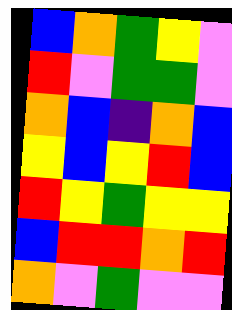[["blue", "orange", "green", "yellow", "violet"], ["red", "violet", "green", "green", "violet"], ["orange", "blue", "indigo", "orange", "blue"], ["yellow", "blue", "yellow", "red", "blue"], ["red", "yellow", "green", "yellow", "yellow"], ["blue", "red", "red", "orange", "red"], ["orange", "violet", "green", "violet", "violet"]]